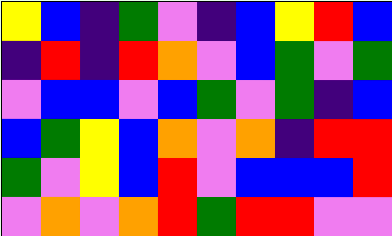[["yellow", "blue", "indigo", "green", "violet", "indigo", "blue", "yellow", "red", "blue"], ["indigo", "red", "indigo", "red", "orange", "violet", "blue", "green", "violet", "green"], ["violet", "blue", "blue", "violet", "blue", "green", "violet", "green", "indigo", "blue"], ["blue", "green", "yellow", "blue", "orange", "violet", "orange", "indigo", "red", "red"], ["green", "violet", "yellow", "blue", "red", "violet", "blue", "blue", "blue", "red"], ["violet", "orange", "violet", "orange", "red", "green", "red", "red", "violet", "violet"]]